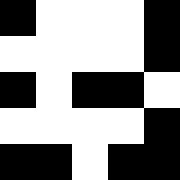[["black", "white", "white", "white", "black"], ["white", "white", "white", "white", "black"], ["black", "white", "black", "black", "white"], ["white", "white", "white", "white", "black"], ["black", "black", "white", "black", "black"]]